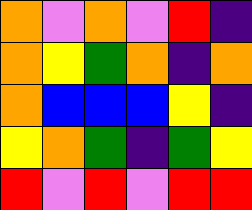[["orange", "violet", "orange", "violet", "red", "indigo"], ["orange", "yellow", "green", "orange", "indigo", "orange"], ["orange", "blue", "blue", "blue", "yellow", "indigo"], ["yellow", "orange", "green", "indigo", "green", "yellow"], ["red", "violet", "red", "violet", "red", "red"]]